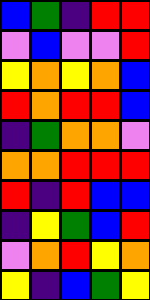[["blue", "green", "indigo", "red", "red"], ["violet", "blue", "violet", "violet", "red"], ["yellow", "orange", "yellow", "orange", "blue"], ["red", "orange", "red", "red", "blue"], ["indigo", "green", "orange", "orange", "violet"], ["orange", "orange", "red", "red", "red"], ["red", "indigo", "red", "blue", "blue"], ["indigo", "yellow", "green", "blue", "red"], ["violet", "orange", "red", "yellow", "orange"], ["yellow", "indigo", "blue", "green", "yellow"]]